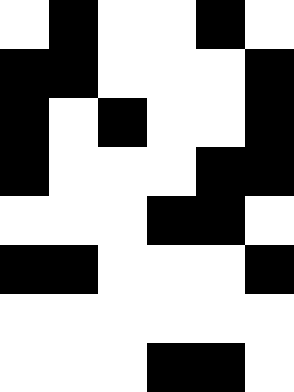[["white", "black", "white", "white", "black", "white"], ["black", "black", "white", "white", "white", "black"], ["black", "white", "black", "white", "white", "black"], ["black", "white", "white", "white", "black", "black"], ["white", "white", "white", "black", "black", "white"], ["black", "black", "white", "white", "white", "black"], ["white", "white", "white", "white", "white", "white"], ["white", "white", "white", "black", "black", "white"]]